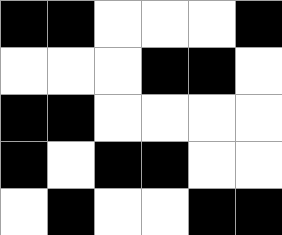[["black", "black", "white", "white", "white", "black"], ["white", "white", "white", "black", "black", "white"], ["black", "black", "white", "white", "white", "white"], ["black", "white", "black", "black", "white", "white"], ["white", "black", "white", "white", "black", "black"]]